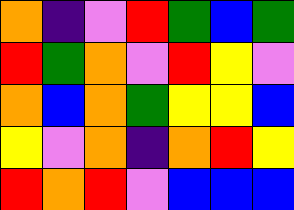[["orange", "indigo", "violet", "red", "green", "blue", "green"], ["red", "green", "orange", "violet", "red", "yellow", "violet"], ["orange", "blue", "orange", "green", "yellow", "yellow", "blue"], ["yellow", "violet", "orange", "indigo", "orange", "red", "yellow"], ["red", "orange", "red", "violet", "blue", "blue", "blue"]]